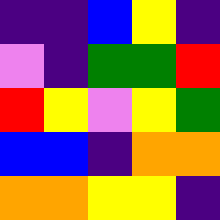[["indigo", "indigo", "blue", "yellow", "indigo"], ["violet", "indigo", "green", "green", "red"], ["red", "yellow", "violet", "yellow", "green"], ["blue", "blue", "indigo", "orange", "orange"], ["orange", "orange", "yellow", "yellow", "indigo"]]